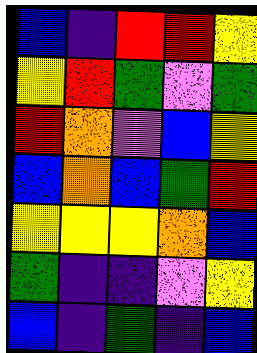[["blue", "indigo", "red", "red", "yellow"], ["yellow", "red", "green", "violet", "green"], ["red", "orange", "violet", "blue", "yellow"], ["blue", "orange", "blue", "green", "red"], ["yellow", "yellow", "yellow", "orange", "blue"], ["green", "indigo", "indigo", "violet", "yellow"], ["blue", "indigo", "green", "indigo", "blue"]]